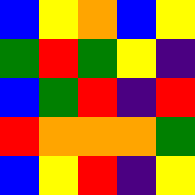[["blue", "yellow", "orange", "blue", "yellow"], ["green", "red", "green", "yellow", "indigo"], ["blue", "green", "red", "indigo", "red"], ["red", "orange", "orange", "orange", "green"], ["blue", "yellow", "red", "indigo", "yellow"]]